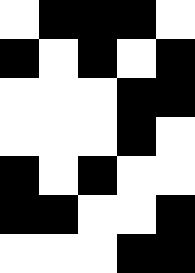[["white", "black", "black", "black", "white"], ["black", "white", "black", "white", "black"], ["white", "white", "white", "black", "black"], ["white", "white", "white", "black", "white"], ["black", "white", "black", "white", "white"], ["black", "black", "white", "white", "black"], ["white", "white", "white", "black", "black"]]